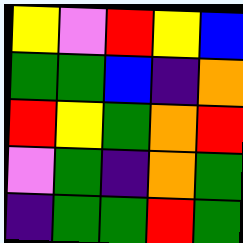[["yellow", "violet", "red", "yellow", "blue"], ["green", "green", "blue", "indigo", "orange"], ["red", "yellow", "green", "orange", "red"], ["violet", "green", "indigo", "orange", "green"], ["indigo", "green", "green", "red", "green"]]